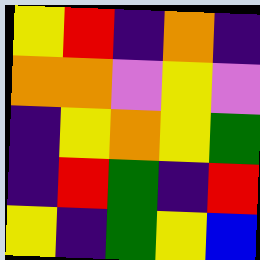[["yellow", "red", "indigo", "orange", "indigo"], ["orange", "orange", "violet", "yellow", "violet"], ["indigo", "yellow", "orange", "yellow", "green"], ["indigo", "red", "green", "indigo", "red"], ["yellow", "indigo", "green", "yellow", "blue"]]